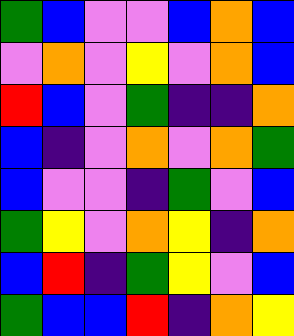[["green", "blue", "violet", "violet", "blue", "orange", "blue"], ["violet", "orange", "violet", "yellow", "violet", "orange", "blue"], ["red", "blue", "violet", "green", "indigo", "indigo", "orange"], ["blue", "indigo", "violet", "orange", "violet", "orange", "green"], ["blue", "violet", "violet", "indigo", "green", "violet", "blue"], ["green", "yellow", "violet", "orange", "yellow", "indigo", "orange"], ["blue", "red", "indigo", "green", "yellow", "violet", "blue"], ["green", "blue", "blue", "red", "indigo", "orange", "yellow"]]